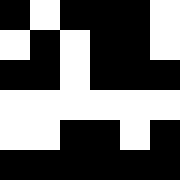[["black", "white", "black", "black", "black", "white"], ["white", "black", "white", "black", "black", "white"], ["black", "black", "white", "black", "black", "black"], ["white", "white", "white", "white", "white", "white"], ["white", "white", "black", "black", "white", "black"], ["black", "black", "black", "black", "black", "black"]]